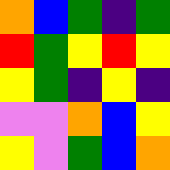[["orange", "blue", "green", "indigo", "green"], ["red", "green", "yellow", "red", "yellow"], ["yellow", "green", "indigo", "yellow", "indigo"], ["violet", "violet", "orange", "blue", "yellow"], ["yellow", "violet", "green", "blue", "orange"]]